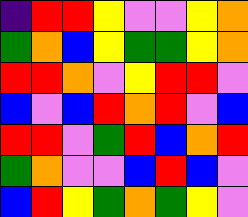[["indigo", "red", "red", "yellow", "violet", "violet", "yellow", "orange"], ["green", "orange", "blue", "yellow", "green", "green", "yellow", "orange"], ["red", "red", "orange", "violet", "yellow", "red", "red", "violet"], ["blue", "violet", "blue", "red", "orange", "red", "violet", "blue"], ["red", "red", "violet", "green", "red", "blue", "orange", "red"], ["green", "orange", "violet", "violet", "blue", "red", "blue", "violet"], ["blue", "red", "yellow", "green", "orange", "green", "yellow", "violet"]]